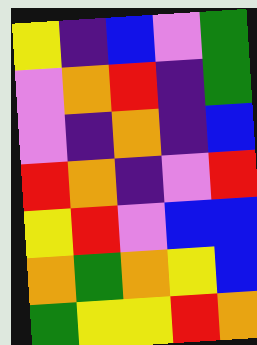[["yellow", "indigo", "blue", "violet", "green"], ["violet", "orange", "red", "indigo", "green"], ["violet", "indigo", "orange", "indigo", "blue"], ["red", "orange", "indigo", "violet", "red"], ["yellow", "red", "violet", "blue", "blue"], ["orange", "green", "orange", "yellow", "blue"], ["green", "yellow", "yellow", "red", "orange"]]